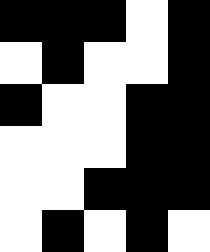[["black", "black", "black", "white", "black"], ["white", "black", "white", "white", "black"], ["black", "white", "white", "black", "black"], ["white", "white", "white", "black", "black"], ["white", "white", "black", "black", "black"], ["white", "black", "white", "black", "white"]]